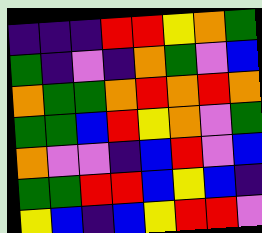[["indigo", "indigo", "indigo", "red", "red", "yellow", "orange", "green"], ["green", "indigo", "violet", "indigo", "orange", "green", "violet", "blue"], ["orange", "green", "green", "orange", "red", "orange", "red", "orange"], ["green", "green", "blue", "red", "yellow", "orange", "violet", "green"], ["orange", "violet", "violet", "indigo", "blue", "red", "violet", "blue"], ["green", "green", "red", "red", "blue", "yellow", "blue", "indigo"], ["yellow", "blue", "indigo", "blue", "yellow", "red", "red", "violet"]]